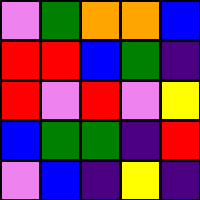[["violet", "green", "orange", "orange", "blue"], ["red", "red", "blue", "green", "indigo"], ["red", "violet", "red", "violet", "yellow"], ["blue", "green", "green", "indigo", "red"], ["violet", "blue", "indigo", "yellow", "indigo"]]